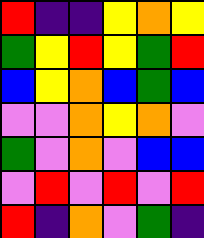[["red", "indigo", "indigo", "yellow", "orange", "yellow"], ["green", "yellow", "red", "yellow", "green", "red"], ["blue", "yellow", "orange", "blue", "green", "blue"], ["violet", "violet", "orange", "yellow", "orange", "violet"], ["green", "violet", "orange", "violet", "blue", "blue"], ["violet", "red", "violet", "red", "violet", "red"], ["red", "indigo", "orange", "violet", "green", "indigo"]]